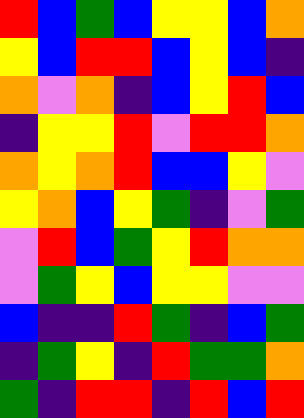[["red", "blue", "green", "blue", "yellow", "yellow", "blue", "orange"], ["yellow", "blue", "red", "red", "blue", "yellow", "blue", "indigo"], ["orange", "violet", "orange", "indigo", "blue", "yellow", "red", "blue"], ["indigo", "yellow", "yellow", "red", "violet", "red", "red", "orange"], ["orange", "yellow", "orange", "red", "blue", "blue", "yellow", "violet"], ["yellow", "orange", "blue", "yellow", "green", "indigo", "violet", "green"], ["violet", "red", "blue", "green", "yellow", "red", "orange", "orange"], ["violet", "green", "yellow", "blue", "yellow", "yellow", "violet", "violet"], ["blue", "indigo", "indigo", "red", "green", "indigo", "blue", "green"], ["indigo", "green", "yellow", "indigo", "red", "green", "green", "orange"], ["green", "indigo", "red", "red", "indigo", "red", "blue", "red"]]